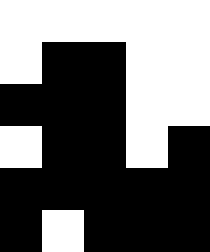[["white", "white", "white", "white", "white"], ["white", "black", "black", "white", "white"], ["black", "black", "black", "white", "white"], ["white", "black", "black", "white", "black"], ["black", "black", "black", "black", "black"], ["black", "white", "black", "black", "black"]]